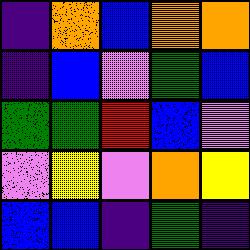[["indigo", "orange", "blue", "orange", "orange"], ["indigo", "blue", "violet", "green", "blue"], ["green", "green", "red", "blue", "violet"], ["violet", "yellow", "violet", "orange", "yellow"], ["blue", "blue", "indigo", "green", "indigo"]]